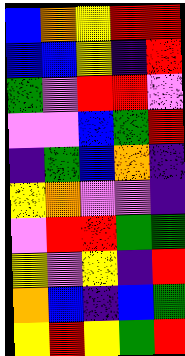[["blue", "orange", "yellow", "red", "red"], ["blue", "blue", "yellow", "indigo", "red"], ["green", "violet", "red", "red", "violet"], ["violet", "violet", "blue", "green", "red"], ["indigo", "green", "blue", "orange", "indigo"], ["yellow", "orange", "violet", "violet", "indigo"], ["violet", "red", "red", "green", "green"], ["yellow", "violet", "yellow", "indigo", "red"], ["orange", "blue", "indigo", "blue", "green"], ["yellow", "red", "yellow", "green", "red"]]